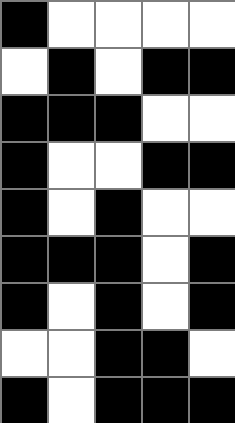[["black", "white", "white", "white", "white"], ["white", "black", "white", "black", "black"], ["black", "black", "black", "white", "white"], ["black", "white", "white", "black", "black"], ["black", "white", "black", "white", "white"], ["black", "black", "black", "white", "black"], ["black", "white", "black", "white", "black"], ["white", "white", "black", "black", "white"], ["black", "white", "black", "black", "black"]]